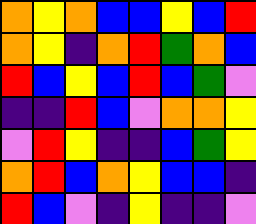[["orange", "yellow", "orange", "blue", "blue", "yellow", "blue", "red"], ["orange", "yellow", "indigo", "orange", "red", "green", "orange", "blue"], ["red", "blue", "yellow", "blue", "red", "blue", "green", "violet"], ["indigo", "indigo", "red", "blue", "violet", "orange", "orange", "yellow"], ["violet", "red", "yellow", "indigo", "indigo", "blue", "green", "yellow"], ["orange", "red", "blue", "orange", "yellow", "blue", "blue", "indigo"], ["red", "blue", "violet", "indigo", "yellow", "indigo", "indigo", "violet"]]